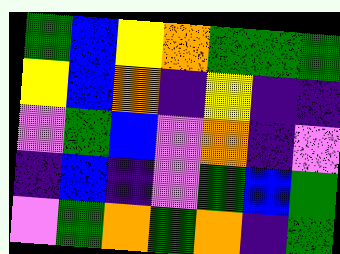[["green", "blue", "yellow", "orange", "green", "green", "green"], ["yellow", "blue", "orange", "indigo", "yellow", "indigo", "indigo"], ["violet", "green", "blue", "violet", "orange", "indigo", "violet"], ["indigo", "blue", "indigo", "violet", "green", "blue", "green"], ["violet", "green", "orange", "green", "orange", "indigo", "green"]]